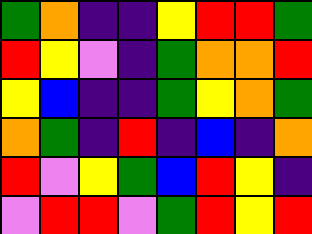[["green", "orange", "indigo", "indigo", "yellow", "red", "red", "green"], ["red", "yellow", "violet", "indigo", "green", "orange", "orange", "red"], ["yellow", "blue", "indigo", "indigo", "green", "yellow", "orange", "green"], ["orange", "green", "indigo", "red", "indigo", "blue", "indigo", "orange"], ["red", "violet", "yellow", "green", "blue", "red", "yellow", "indigo"], ["violet", "red", "red", "violet", "green", "red", "yellow", "red"]]